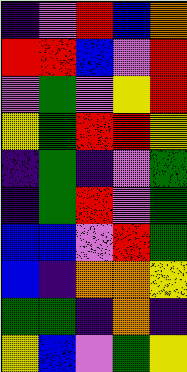[["indigo", "violet", "red", "blue", "orange"], ["red", "red", "blue", "violet", "red"], ["violet", "green", "violet", "yellow", "red"], ["yellow", "green", "red", "red", "yellow"], ["indigo", "green", "indigo", "violet", "green"], ["indigo", "green", "red", "violet", "green"], ["blue", "blue", "violet", "red", "green"], ["blue", "indigo", "orange", "orange", "yellow"], ["green", "green", "indigo", "orange", "indigo"], ["yellow", "blue", "violet", "green", "yellow"]]